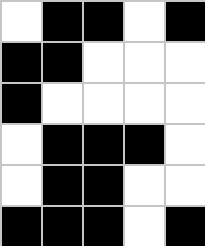[["white", "black", "black", "white", "black"], ["black", "black", "white", "white", "white"], ["black", "white", "white", "white", "white"], ["white", "black", "black", "black", "white"], ["white", "black", "black", "white", "white"], ["black", "black", "black", "white", "black"]]